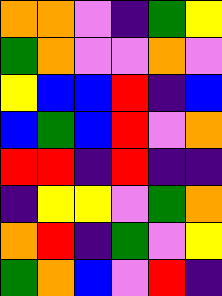[["orange", "orange", "violet", "indigo", "green", "yellow"], ["green", "orange", "violet", "violet", "orange", "violet"], ["yellow", "blue", "blue", "red", "indigo", "blue"], ["blue", "green", "blue", "red", "violet", "orange"], ["red", "red", "indigo", "red", "indigo", "indigo"], ["indigo", "yellow", "yellow", "violet", "green", "orange"], ["orange", "red", "indigo", "green", "violet", "yellow"], ["green", "orange", "blue", "violet", "red", "indigo"]]